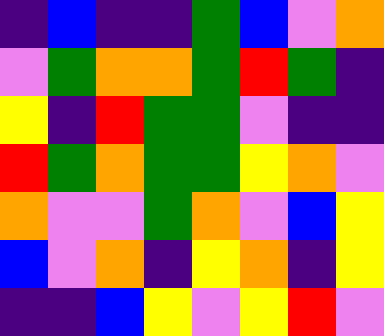[["indigo", "blue", "indigo", "indigo", "green", "blue", "violet", "orange"], ["violet", "green", "orange", "orange", "green", "red", "green", "indigo"], ["yellow", "indigo", "red", "green", "green", "violet", "indigo", "indigo"], ["red", "green", "orange", "green", "green", "yellow", "orange", "violet"], ["orange", "violet", "violet", "green", "orange", "violet", "blue", "yellow"], ["blue", "violet", "orange", "indigo", "yellow", "orange", "indigo", "yellow"], ["indigo", "indigo", "blue", "yellow", "violet", "yellow", "red", "violet"]]